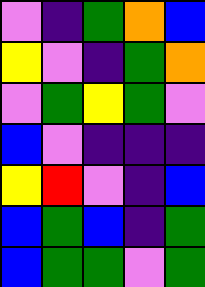[["violet", "indigo", "green", "orange", "blue"], ["yellow", "violet", "indigo", "green", "orange"], ["violet", "green", "yellow", "green", "violet"], ["blue", "violet", "indigo", "indigo", "indigo"], ["yellow", "red", "violet", "indigo", "blue"], ["blue", "green", "blue", "indigo", "green"], ["blue", "green", "green", "violet", "green"]]